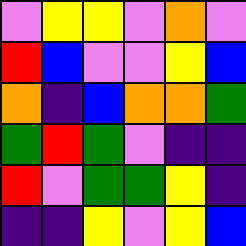[["violet", "yellow", "yellow", "violet", "orange", "violet"], ["red", "blue", "violet", "violet", "yellow", "blue"], ["orange", "indigo", "blue", "orange", "orange", "green"], ["green", "red", "green", "violet", "indigo", "indigo"], ["red", "violet", "green", "green", "yellow", "indigo"], ["indigo", "indigo", "yellow", "violet", "yellow", "blue"]]